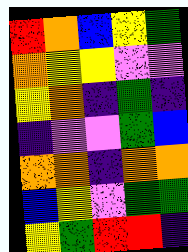[["red", "orange", "blue", "yellow", "green"], ["orange", "yellow", "yellow", "violet", "violet"], ["yellow", "orange", "indigo", "green", "indigo"], ["indigo", "violet", "violet", "green", "blue"], ["orange", "orange", "indigo", "orange", "orange"], ["blue", "yellow", "violet", "green", "green"], ["yellow", "green", "red", "red", "indigo"]]